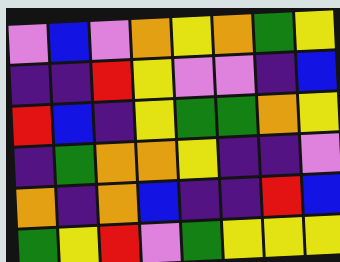[["violet", "blue", "violet", "orange", "yellow", "orange", "green", "yellow"], ["indigo", "indigo", "red", "yellow", "violet", "violet", "indigo", "blue"], ["red", "blue", "indigo", "yellow", "green", "green", "orange", "yellow"], ["indigo", "green", "orange", "orange", "yellow", "indigo", "indigo", "violet"], ["orange", "indigo", "orange", "blue", "indigo", "indigo", "red", "blue"], ["green", "yellow", "red", "violet", "green", "yellow", "yellow", "yellow"]]